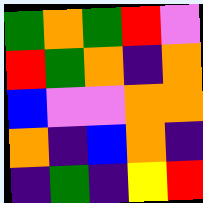[["green", "orange", "green", "red", "violet"], ["red", "green", "orange", "indigo", "orange"], ["blue", "violet", "violet", "orange", "orange"], ["orange", "indigo", "blue", "orange", "indigo"], ["indigo", "green", "indigo", "yellow", "red"]]